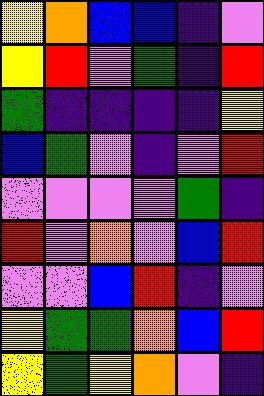[["yellow", "orange", "blue", "blue", "indigo", "violet"], ["yellow", "red", "violet", "green", "indigo", "red"], ["green", "indigo", "indigo", "indigo", "indigo", "yellow"], ["blue", "green", "violet", "indigo", "violet", "red"], ["violet", "violet", "violet", "violet", "green", "indigo"], ["red", "violet", "orange", "violet", "blue", "red"], ["violet", "violet", "blue", "red", "indigo", "violet"], ["yellow", "green", "green", "orange", "blue", "red"], ["yellow", "green", "yellow", "orange", "violet", "indigo"]]